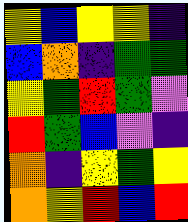[["yellow", "blue", "yellow", "yellow", "indigo"], ["blue", "orange", "indigo", "green", "green"], ["yellow", "green", "red", "green", "violet"], ["red", "green", "blue", "violet", "indigo"], ["orange", "indigo", "yellow", "green", "yellow"], ["orange", "yellow", "red", "blue", "red"]]